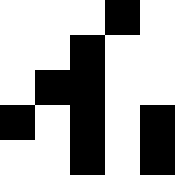[["white", "white", "white", "black", "white"], ["white", "white", "black", "white", "white"], ["white", "black", "black", "white", "white"], ["black", "white", "black", "white", "black"], ["white", "white", "black", "white", "black"]]